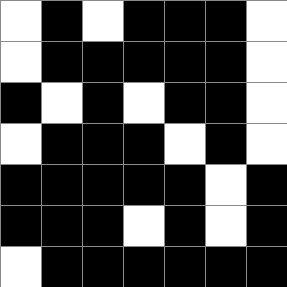[["white", "black", "white", "black", "black", "black", "white"], ["white", "black", "black", "black", "black", "black", "white"], ["black", "white", "black", "white", "black", "black", "white"], ["white", "black", "black", "black", "white", "black", "white"], ["black", "black", "black", "black", "black", "white", "black"], ["black", "black", "black", "white", "black", "white", "black"], ["white", "black", "black", "black", "black", "black", "black"]]